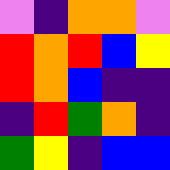[["violet", "indigo", "orange", "orange", "violet"], ["red", "orange", "red", "blue", "yellow"], ["red", "orange", "blue", "indigo", "indigo"], ["indigo", "red", "green", "orange", "indigo"], ["green", "yellow", "indigo", "blue", "blue"]]